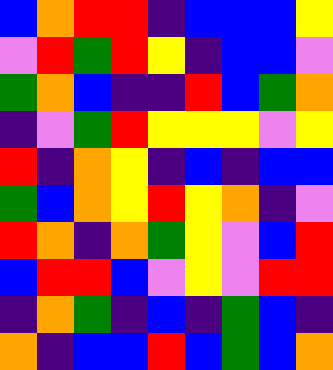[["blue", "orange", "red", "red", "indigo", "blue", "blue", "blue", "yellow"], ["violet", "red", "green", "red", "yellow", "indigo", "blue", "blue", "violet"], ["green", "orange", "blue", "indigo", "indigo", "red", "blue", "green", "orange"], ["indigo", "violet", "green", "red", "yellow", "yellow", "yellow", "violet", "yellow"], ["red", "indigo", "orange", "yellow", "indigo", "blue", "indigo", "blue", "blue"], ["green", "blue", "orange", "yellow", "red", "yellow", "orange", "indigo", "violet"], ["red", "orange", "indigo", "orange", "green", "yellow", "violet", "blue", "red"], ["blue", "red", "red", "blue", "violet", "yellow", "violet", "red", "red"], ["indigo", "orange", "green", "indigo", "blue", "indigo", "green", "blue", "indigo"], ["orange", "indigo", "blue", "blue", "red", "blue", "green", "blue", "orange"]]